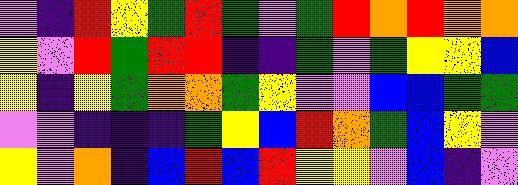[["violet", "indigo", "red", "yellow", "green", "red", "green", "violet", "green", "red", "orange", "red", "orange", "orange"], ["yellow", "violet", "red", "green", "red", "red", "indigo", "indigo", "green", "violet", "green", "yellow", "yellow", "blue"], ["yellow", "indigo", "yellow", "green", "orange", "orange", "green", "yellow", "violet", "violet", "blue", "blue", "green", "green"], ["violet", "violet", "indigo", "indigo", "indigo", "green", "yellow", "blue", "red", "orange", "green", "blue", "yellow", "violet"], ["yellow", "violet", "orange", "indigo", "blue", "red", "blue", "red", "yellow", "yellow", "violet", "blue", "indigo", "violet"]]